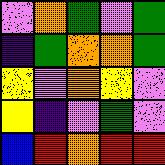[["violet", "orange", "green", "violet", "green"], ["indigo", "green", "orange", "orange", "green"], ["yellow", "violet", "orange", "yellow", "violet"], ["yellow", "indigo", "violet", "green", "violet"], ["blue", "red", "orange", "red", "red"]]